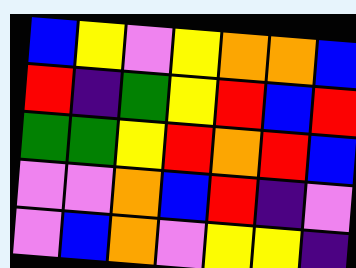[["blue", "yellow", "violet", "yellow", "orange", "orange", "blue"], ["red", "indigo", "green", "yellow", "red", "blue", "red"], ["green", "green", "yellow", "red", "orange", "red", "blue"], ["violet", "violet", "orange", "blue", "red", "indigo", "violet"], ["violet", "blue", "orange", "violet", "yellow", "yellow", "indigo"]]